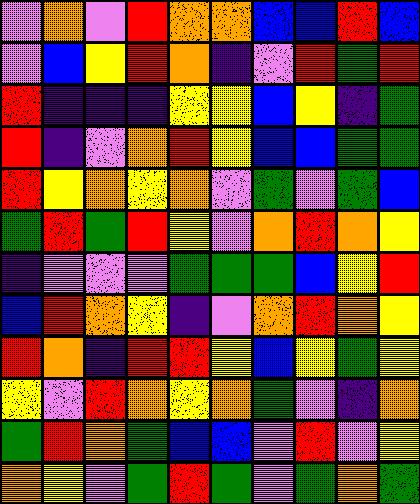[["violet", "orange", "violet", "red", "orange", "orange", "blue", "blue", "red", "blue"], ["violet", "blue", "yellow", "red", "orange", "indigo", "violet", "red", "green", "red"], ["red", "indigo", "indigo", "indigo", "yellow", "yellow", "blue", "yellow", "indigo", "green"], ["red", "indigo", "violet", "orange", "red", "yellow", "blue", "blue", "green", "green"], ["red", "yellow", "orange", "yellow", "orange", "violet", "green", "violet", "green", "blue"], ["green", "red", "green", "red", "yellow", "violet", "orange", "red", "orange", "yellow"], ["indigo", "violet", "violet", "violet", "green", "green", "green", "blue", "yellow", "red"], ["blue", "red", "orange", "yellow", "indigo", "violet", "orange", "red", "orange", "yellow"], ["red", "orange", "indigo", "red", "red", "yellow", "blue", "yellow", "green", "yellow"], ["yellow", "violet", "red", "orange", "yellow", "orange", "green", "violet", "indigo", "orange"], ["green", "red", "orange", "green", "blue", "blue", "violet", "red", "violet", "yellow"], ["orange", "yellow", "violet", "green", "red", "green", "violet", "green", "orange", "green"]]